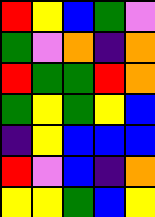[["red", "yellow", "blue", "green", "violet"], ["green", "violet", "orange", "indigo", "orange"], ["red", "green", "green", "red", "orange"], ["green", "yellow", "green", "yellow", "blue"], ["indigo", "yellow", "blue", "blue", "blue"], ["red", "violet", "blue", "indigo", "orange"], ["yellow", "yellow", "green", "blue", "yellow"]]